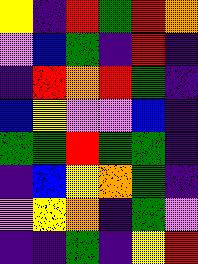[["yellow", "indigo", "red", "green", "red", "orange"], ["violet", "blue", "green", "indigo", "red", "indigo"], ["indigo", "red", "orange", "red", "green", "indigo"], ["blue", "yellow", "violet", "violet", "blue", "indigo"], ["green", "green", "red", "green", "green", "indigo"], ["indigo", "blue", "yellow", "orange", "green", "indigo"], ["violet", "yellow", "orange", "indigo", "green", "violet"], ["indigo", "indigo", "green", "indigo", "yellow", "red"]]